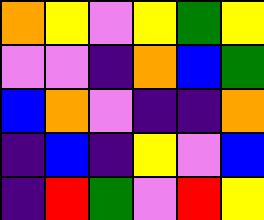[["orange", "yellow", "violet", "yellow", "green", "yellow"], ["violet", "violet", "indigo", "orange", "blue", "green"], ["blue", "orange", "violet", "indigo", "indigo", "orange"], ["indigo", "blue", "indigo", "yellow", "violet", "blue"], ["indigo", "red", "green", "violet", "red", "yellow"]]